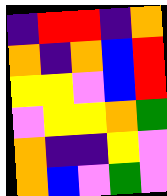[["indigo", "red", "red", "indigo", "orange"], ["orange", "indigo", "orange", "blue", "red"], ["yellow", "yellow", "violet", "blue", "red"], ["violet", "yellow", "yellow", "orange", "green"], ["orange", "indigo", "indigo", "yellow", "violet"], ["orange", "blue", "violet", "green", "violet"]]